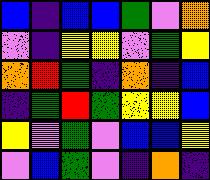[["blue", "indigo", "blue", "blue", "green", "violet", "orange"], ["violet", "indigo", "yellow", "yellow", "violet", "green", "yellow"], ["orange", "red", "green", "indigo", "orange", "indigo", "blue"], ["indigo", "green", "red", "green", "yellow", "yellow", "blue"], ["yellow", "violet", "green", "violet", "blue", "blue", "yellow"], ["violet", "blue", "green", "violet", "indigo", "orange", "indigo"]]